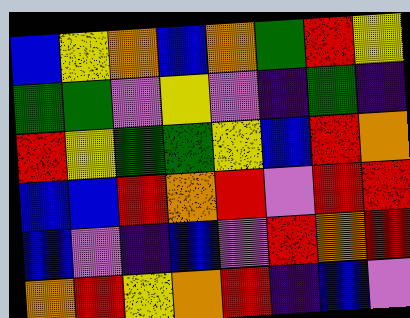[["blue", "yellow", "orange", "blue", "orange", "green", "red", "yellow"], ["green", "green", "violet", "yellow", "violet", "indigo", "green", "indigo"], ["red", "yellow", "green", "green", "yellow", "blue", "red", "orange"], ["blue", "blue", "red", "orange", "red", "violet", "red", "red"], ["blue", "violet", "indigo", "blue", "violet", "red", "orange", "red"], ["orange", "red", "yellow", "orange", "red", "indigo", "blue", "violet"]]